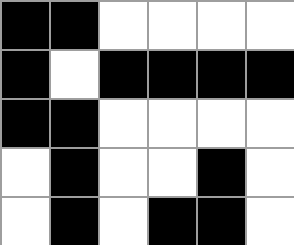[["black", "black", "white", "white", "white", "white"], ["black", "white", "black", "black", "black", "black"], ["black", "black", "white", "white", "white", "white"], ["white", "black", "white", "white", "black", "white"], ["white", "black", "white", "black", "black", "white"]]